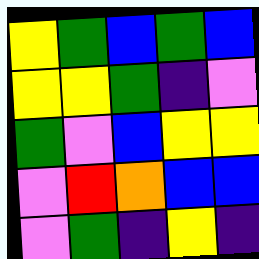[["yellow", "green", "blue", "green", "blue"], ["yellow", "yellow", "green", "indigo", "violet"], ["green", "violet", "blue", "yellow", "yellow"], ["violet", "red", "orange", "blue", "blue"], ["violet", "green", "indigo", "yellow", "indigo"]]